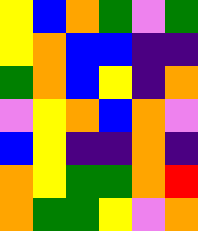[["yellow", "blue", "orange", "green", "violet", "green"], ["yellow", "orange", "blue", "blue", "indigo", "indigo"], ["green", "orange", "blue", "yellow", "indigo", "orange"], ["violet", "yellow", "orange", "blue", "orange", "violet"], ["blue", "yellow", "indigo", "indigo", "orange", "indigo"], ["orange", "yellow", "green", "green", "orange", "red"], ["orange", "green", "green", "yellow", "violet", "orange"]]